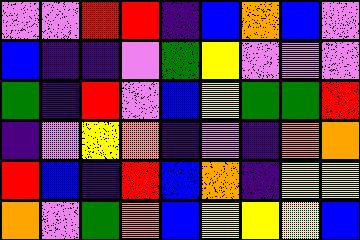[["violet", "violet", "red", "red", "indigo", "blue", "orange", "blue", "violet"], ["blue", "indigo", "indigo", "violet", "green", "yellow", "violet", "violet", "violet"], ["green", "indigo", "red", "violet", "blue", "yellow", "green", "green", "red"], ["indigo", "violet", "yellow", "orange", "indigo", "violet", "indigo", "orange", "orange"], ["red", "blue", "indigo", "red", "blue", "orange", "indigo", "yellow", "yellow"], ["orange", "violet", "green", "orange", "blue", "yellow", "yellow", "yellow", "blue"]]